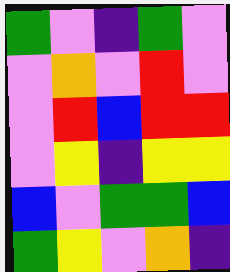[["green", "violet", "indigo", "green", "violet"], ["violet", "orange", "violet", "red", "violet"], ["violet", "red", "blue", "red", "red"], ["violet", "yellow", "indigo", "yellow", "yellow"], ["blue", "violet", "green", "green", "blue"], ["green", "yellow", "violet", "orange", "indigo"]]